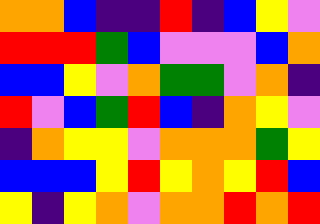[["orange", "orange", "blue", "indigo", "indigo", "red", "indigo", "blue", "yellow", "violet"], ["red", "red", "red", "green", "blue", "violet", "violet", "violet", "blue", "orange"], ["blue", "blue", "yellow", "violet", "orange", "green", "green", "violet", "orange", "indigo"], ["red", "violet", "blue", "green", "red", "blue", "indigo", "orange", "yellow", "violet"], ["indigo", "orange", "yellow", "yellow", "violet", "orange", "orange", "orange", "green", "yellow"], ["blue", "blue", "blue", "yellow", "red", "yellow", "orange", "yellow", "red", "blue"], ["yellow", "indigo", "yellow", "orange", "violet", "orange", "orange", "red", "orange", "red"]]